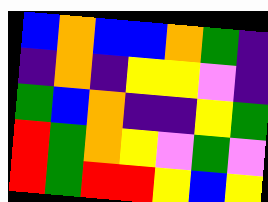[["blue", "orange", "blue", "blue", "orange", "green", "indigo"], ["indigo", "orange", "indigo", "yellow", "yellow", "violet", "indigo"], ["green", "blue", "orange", "indigo", "indigo", "yellow", "green"], ["red", "green", "orange", "yellow", "violet", "green", "violet"], ["red", "green", "red", "red", "yellow", "blue", "yellow"]]